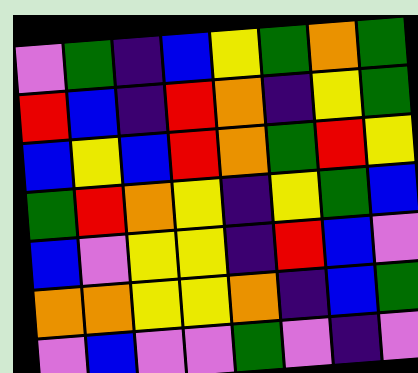[["violet", "green", "indigo", "blue", "yellow", "green", "orange", "green"], ["red", "blue", "indigo", "red", "orange", "indigo", "yellow", "green"], ["blue", "yellow", "blue", "red", "orange", "green", "red", "yellow"], ["green", "red", "orange", "yellow", "indigo", "yellow", "green", "blue"], ["blue", "violet", "yellow", "yellow", "indigo", "red", "blue", "violet"], ["orange", "orange", "yellow", "yellow", "orange", "indigo", "blue", "green"], ["violet", "blue", "violet", "violet", "green", "violet", "indigo", "violet"]]